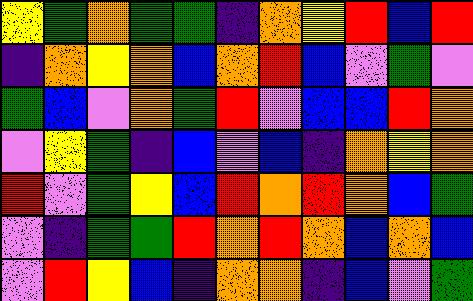[["yellow", "green", "orange", "green", "green", "indigo", "orange", "yellow", "red", "blue", "red"], ["indigo", "orange", "yellow", "orange", "blue", "orange", "red", "blue", "violet", "green", "violet"], ["green", "blue", "violet", "orange", "green", "red", "violet", "blue", "blue", "red", "orange"], ["violet", "yellow", "green", "indigo", "blue", "violet", "blue", "indigo", "orange", "yellow", "orange"], ["red", "violet", "green", "yellow", "blue", "red", "orange", "red", "orange", "blue", "green"], ["violet", "indigo", "green", "green", "red", "orange", "red", "orange", "blue", "orange", "blue"], ["violet", "red", "yellow", "blue", "indigo", "orange", "orange", "indigo", "blue", "violet", "green"]]